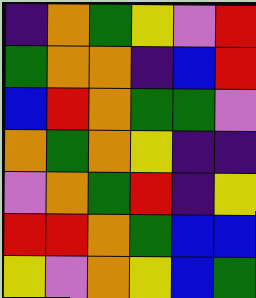[["indigo", "orange", "green", "yellow", "violet", "red"], ["green", "orange", "orange", "indigo", "blue", "red"], ["blue", "red", "orange", "green", "green", "violet"], ["orange", "green", "orange", "yellow", "indigo", "indigo"], ["violet", "orange", "green", "red", "indigo", "yellow"], ["red", "red", "orange", "green", "blue", "blue"], ["yellow", "violet", "orange", "yellow", "blue", "green"]]